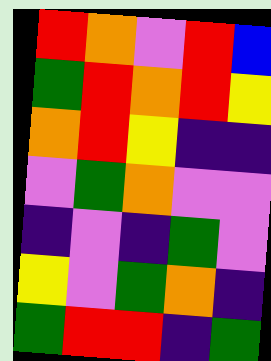[["red", "orange", "violet", "red", "blue"], ["green", "red", "orange", "red", "yellow"], ["orange", "red", "yellow", "indigo", "indigo"], ["violet", "green", "orange", "violet", "violet"], ["indigo", "violet", "indigo", "green", "violet"], ["yellow", "violet", "green", "orange", "indigo"], ["green", "red", "red", "indigo", "green"]]